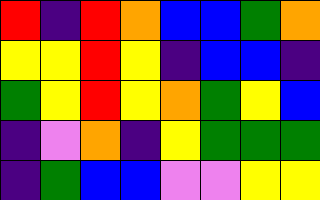[["red", "indigo", "red", "orange", "blue", "blue", "green", "orange"], ["yellow", "yellow", "red", "yellow", "indigo", "blue", "blue", "indigo"], ["green", "yellow", "red", "yellow", "orange", "green", "yellow", "blue"], ["indigo", "violet", "orange", "indigo", "yellow", "green", "green", "green"], ["indigo", "green", "blue", "blue", "violet", "violet", "yellow", "yellow"]]